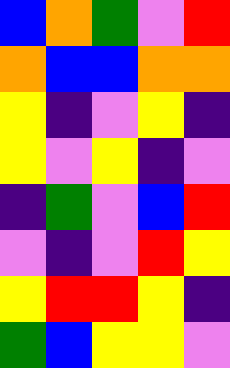[["blue", "orange", "green", "violet", "red"], ["orange", "blue", "blue", "orange", "orange"], ["yellow", "indigo", "violet", "yellow", "indigo"], ["yellow", "violet", "yellow", "indigo", "violet"], ["indigo", "green", "violet", "blue", "red"], ["violet", "indigo", "violet", "red", "yellow"], ["yellow", "red", "red", "yellow", "indigo"], ["green", "blue", "yellow", "yellow", "violet"]]